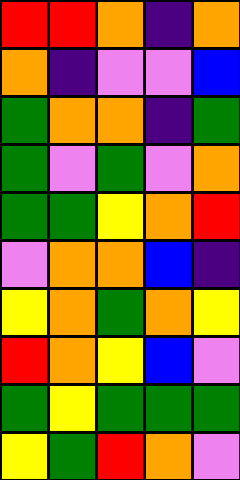[["red", "red", "orange", "indigo", "orange"], ["orange", "indigo", "violet", "violet", "blue"], ["green", "orange", "orange", "indigo", "green"], ["green", "violet", "green", "violet", "orange"], ["green", "green", "yellow", "orange", "red"], ["violet", "orange", "orange", "blue", "indigo"], ["yellow", "orange", "green", "orange", "yellow"], ["red", "orange", "yellow", "blue", "violet"], ["green", "yellow", "green", "green", "green"], ["yellow", "green", "red", "orange", "violet"]]